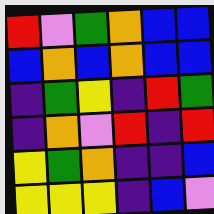[["red", "violet", "green", "orange", "blue", "blue"], ["blue", "orange", "blue", "orange", "blue", "blue"], ["indigo", "green", "yellow", "indigo", "red", "green"], ["indigo", "orange", "violet", "red", "indigo", "red"], ["yellow", "green", "orange", "indigo", "indigo", "blue"], ["yellow", "yellow", "yellow", "indigo", "blue", "violet"]]